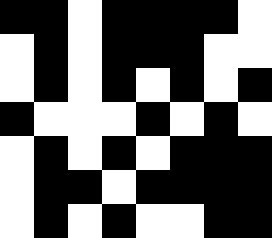[["black", "black", "white", "black", "black", "black", "black", "white"], ["white", "black", "white", "black", "black", "black", "white", "white"], ["white", "black", "white", "black", "white", "black", "white", "black"], ["black", "white", "white", "white", "black", "white", "black", "white"], ["white", "black", "white", "black", "white", "black", "black", "black"], ["white", "black", "black", "white", "black", "black", "black", "black"], ["white", "black", "white", "black", "white", "white", "black", "black"]]